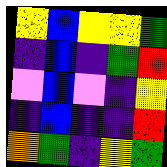[["yellow", "blue", "yellow", "yellow", "green"], ["indigo", "blue", "indigo", "green", "red"], ["violet", "blue", "violet", "indigo", "yellow"], ["indigo", "blue", "indigo", "indigo", "red"], ["orange", "green", "indigo", "yellow", "green"]]